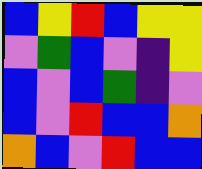[["blue", "yellow", "red", "blue", "yellow", "yellow"], ["violet", "green", "blue", "violet", "indigo", "yellow"], ["blue", "violet", "blue", "green", "indigo", "violet"], ["blue", "violet", "red", "blue", "blue", "orange"], ["orange", "blue", "violet", "red", "blue", "blue"]]